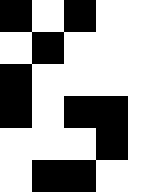[["black", "white", "black", "white", "white"], ["white", "black", "white", "white", "white"], ["black", "white", "white", "white", "white"], ["black", "white", "black", "black", "white"], ["white", "white", "white", "black", "white"], ["white", "black", "black", "white", "white"]]